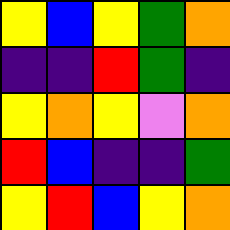[["yellow", "blue", "yellow", "green", "orange"], ["indigo", "indigo", "red", "green", "indigo"], ["yellow", "orange", "yellow", "violet", "orange"], ["red", "blue", "indigo", "indigo", "green"], ["yellow", "red", "blue", "yellow", "orange"]]